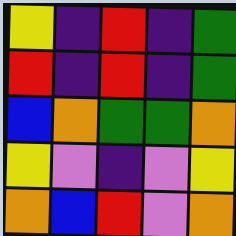[["yellow", "indigo", "red", "indigo", "green"], ["red", "indigo", "red", "indigo", "green"], ["blue", "orange", "green", "green", "orange"], ["yellow", "violet", "indigo", "violet", "yellow"], ["orange", "blue", "red", "violet", "orange"]]